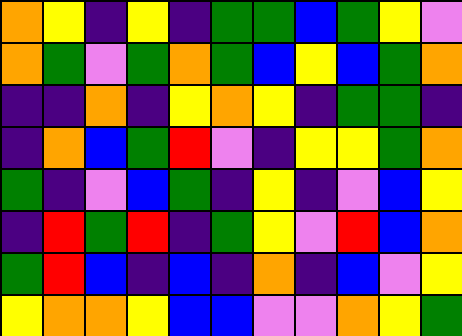[["orange", "yellow", "indigo", "yellow", "indigo", "green", "green", "blue", "green", "yellow", "violet"], ["orange", "green", "violet", "green", "orange", "green", "blue", "yellow", "blue", "green", "orange"], ["indigo", "indigo", "orange", "indigo", "yellow", "orange", "yellow", "indigo", "green", "green", "indigo"], ["indigo", "orange", "blue", "green", "red", "violet", "indigo", "yellow", "yellow", "green", "orange"], ["green", "indigo", "violet", "blue", "green", "indigo", "yellow", "indigo", "violet", "blue", "yellow"], ["indigo", "red", "green", "red", "indigo", "green", "yellow", "violet", "red", "blue", "orange"], ["green", "red", "blue", "indigo", "blue", "indigo", "orange", "indigo", "blue", "violet", "yellow"], ["yellow", "orange", "orange", "yellow", "blue", "blue", "violet", "violet", "orange", "yellow", "green"]]